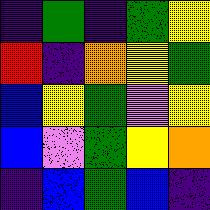[["indigo", "green", "indigo", "green", "yellow"], ["red", "indigo", "orange", "yellow", "green"], ["blue", "yellow", "green", "violet", "yellow"], ["blue", "violet", "green", "yellow", "orange"], ["indigo", "blue", "green", "blue", "indigo"]]